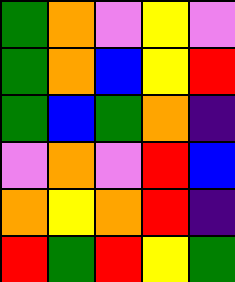[["green", "orange", "violet", "yellow", "violet"], ["green", "orange", "blue", "yellow", "red"], ["green", "blue", "green", "orange", "indigo"], ["violet", "orange", "violet", "red", "blue"], ["orange", "yellow", "orange", "red", "indigo"], ["red", "green", "red", "yellow", "green"]]